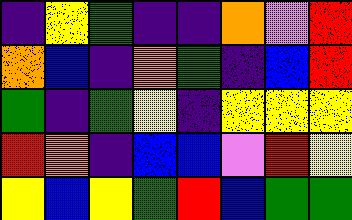[["indigo", "yellow", "green", "indigo", "indigo", "orange", "violet", "red"], ["orange", "blue", "indigo", "orange", "green", "indigo", "blue", "red"], ["green", "indigo", "green", "yellow", "indigo", "yellow", "yellow", "yellow"], ["red", "orange", "indigo", "blue", "blue", "violet", "red", "yellow"], ["yellow", "blue", "yellow", "green", "red", "blue", "green", "green"]]